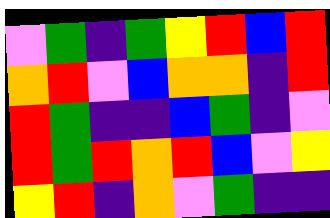[["violet", "green", "indigo", "green", "yellow", "red", "blue", "red"], ["orange", "red", "violet", "blue", "orange", "orange", "indigo", "red"], ["red", "green", "indigo", "indigo", "blue", "green", "indigo", "violet"], ["red", "green", "red", "orange", "red", "blue", "violet", "yellow"], ["yellow", "red", "indigo", "orange", "violet", "green", "indigo", "indigo"]]